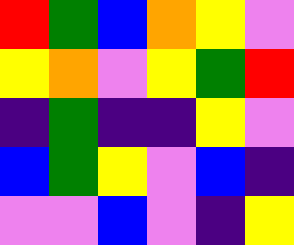[["red", "green", "blue", "orange", "yellow", "violet"], ["yellow", "orange", "violet", "yellow", "green", "red"], ["indigo", "green", "indigo", "indigo", "yellow", "violet"], ["blue", "green", "yellow", "violet", "blue", "indigo"], ["violet", "violet", "blue", "violet", "indigo", "yellow"]]